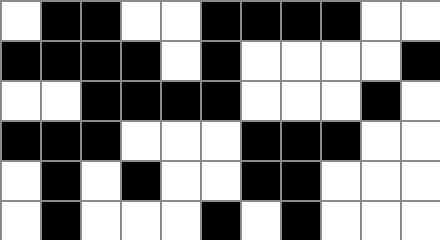[["white", "black", "black", "white", "white", "black", "black", "black", "black", "white", "white"], ["black", "black", "black", "black", "white", "black", "white", "white", "white", "white", "black"], ["white", "white", "black", "black", "black", "black", "white", "white", "white", "black", "white"], ["black", "black", "black", "white", "white", "white", "black", "black", "black", "white", "white"], ["white", "black", "white", "black", "white", "white", "black", "black", "white", "white", "white"], ["white", "black", "white", "white", "white", "black", "white", "black", "white", "white", "white"]]